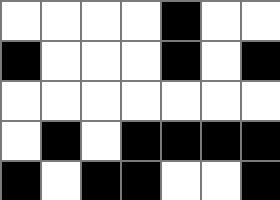[["white", "white", "white", "white", "black", "white", "white"], ["black", "white", "white", "white", "black", "white", "black"], ["white", "white", "white", "white", "white", "white", "white"], ["white", "black", "white", "black", "black", "black", "black"], ["black", "white", "black", "black", "white", "white", "black"]]